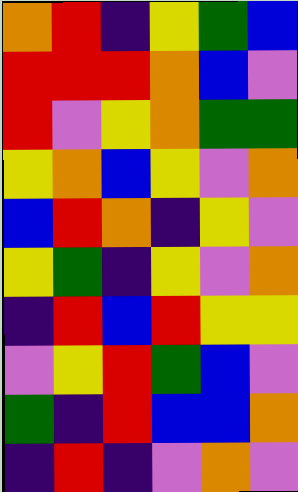[["orange", "red", "indigo", "yellow", "green", "blue"], ["red", "red", "red", "orange", "blue", "violet"], ["red", "violet", "yellow", "orange", "green", "green"], ["yellow", "orange", "blue", "yellow", "violet", "orange"], ["blue", "red", "orange", "indigo", "yellow", "violet"], ["yellow", "green", "indigo", "yellow", "violet", "orange"], ["indigo", "red", "blue", "red", "yellow", "yellow"], ["violet", "yellow", "red", "green", "blue", "violet"], ["green", "indigo", "red", "blue", "blue", "orange"], ["indigo", "red", "indigo", "violet", "orange", "violet"]]